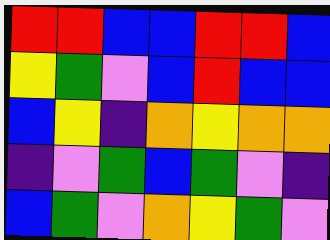[["red", "red", "blue", "blue", "red", "red", "blue"], ["yellow", "green", "violet", "blue", "red", "blue", "blue"], ["blue", "yellow", "indigo", "orange", "yellow", "orange", "orange"], ["indigo", "violet", "green", "blue", "green", "violet", "indigo"], ["blue", "green", "violet", "orange", "yellow", "green", "violet"]]